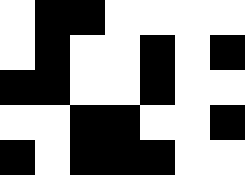[["white", "black", "black", "white", "white", "white", "white"], ["white", "black", "white", "white", "black", "white", "black"], ["black", "black", "white", "white", "black", "white", "white"], ["white", "white", "black", "black", "white", "white", "black"], ["black", "white", "black", "black", "black", "white", "white"]]